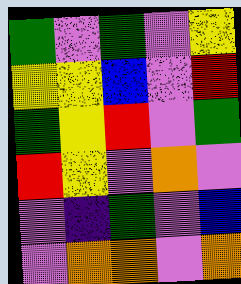[["green", "violet", "green", "violet", "yellow"], ["yellow", "yellow", "blue", "violet", "red"], ["green", "yellow", "red", "violet", "green"], ["red", "yellow", "violet", "orange", "violet"], ["violet", "indigo", "green", "violet", "blue"], ["violet", "orange", "orange", "violet", "orange"]]